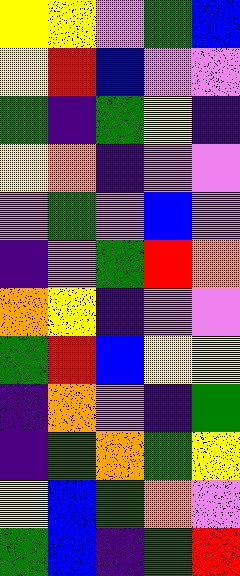[["yellow", "yellow", "violet", "green", "blue"], ["yellow", "red", "blue", "violet", "violet"], ["green", "indigo", "green", "yellow", "indigo"], ["yellow", "orange", "indigo", "violet", "violet"], ["violet", "green", "violet", "blue", "violet"], ["indigo", "violet", "green", "red", "orange"], ["orange", "yellow", "indigo", "violet", "violet"], ["green", "red", "blue", "yellow", "yellow"], ["indigo", "orange", "violet", "indigo", "green"], ["indigo", "green", "orange", "green", "yellow"], ["yellow", "blue", "green", "orange", "violet"], ["green", "blue", "indigo", "green", "red"]]